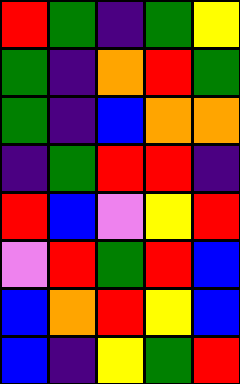[["red", "green", "indigo", "green", "yellow"], ["green", "indigo", "orange", "red", "green"], ["green", "indigo", "blue", "orange", "orange"], ["indigo", "green", "red", "red", "indigo"], ["red", "blue", "violet", "yellow", "red"], ["violet", "red", "green", "red", "blue"], ["blue", "orange", "red", "yellow", "blue"], ["blue", "indigo", "yellow", "green", "red"]]